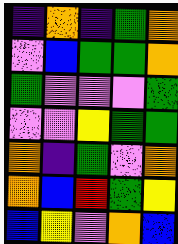[["indigo", "orange", "indigo", "green", "orange"], ["violet", "blue", "green", "green", "orange"], ["green", "violet", "violet", "violet", "green"], ["violet", "violet", "yellow", "green", "green"], ["orange", "indigo", "green", "violet", "orange"], ["orange", "blue", "red", "green", "yellow"], ["blue", "yellow", "violet", "orange", "blue"]]